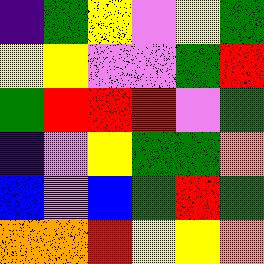[["indigo", "green", "yellow", "violet", "yellow", "green"], ["yellow", "yellow", "violet", "violet", "green", "red"], ["green", "red", "red", "red", "violet", "green"], ["indigo", "violet", "yellow", "green", "green", "orange"], ["blue", "violet", "blue", "green", "red", "green"], ["orange", "orange", "red", "yellow", "yellow", "orange"]]